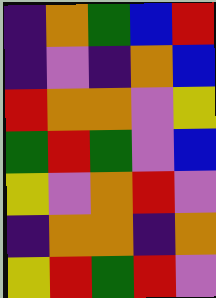[["indigo", "orange", "green", "blue", "red"], ["indigo", "violet", "indigo", "orange", "blue"], ["red", "orange", "orange", "violet", "yellow"], ["green", "red", "green", "violet", "blue"], ["yellow", "violet", "orange", "red", "violet"], ["indigo", "orange", "orange", "indigo", "orange"], ["yellow", "red", "green", "red", "violet"]]